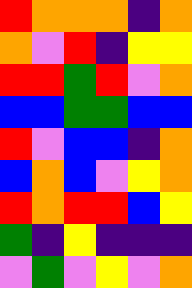[["red", "orange", "orange", "orange", "indigo", "orange"], ["orange", "violet", "red", "indigo", "yellow", "yellow"], ["red", "red", "green", "red", "violet", "orange"], ["blue", "blue", "green", "green", "blue", "blue"], ["red", "violet", "blue", "blue", "indigo", "orange"], ["blue", "orange", "blue", "violet", "yellow", "orange"], ["red", "orange", "red", "red", "blue", "yellow"], ["green", "indigo", "yellow", "indigo", "indigo", "indigo"], ["violet", "green", "violet", "yellow", "violet", "orange"]]